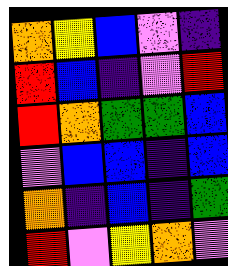[["orange", "yellow", "blue", "violet", "indigo"], ["red", "blue", "indigo", "violet", "red"], ["red", "orange", "green", "green", "blue"], ["violet", "blue", "blue", "indigo", "blue"], ["orange", "indigo", "blue", "indigo", "green"], ["red", "violet", "yellow", "orange", "violet"]]